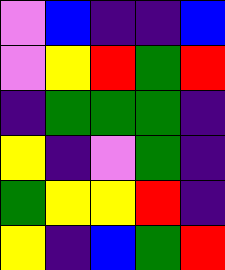[["violet", "blue", "indigo", "indigo", "blue"], ["violet", "yellow", "red", "green", "red"], ["indigo", "green", "green", "green", "indigo"], ["yellow", "indigo", "violet", "green", "indigo"], ["green", "yellow", "yellow", "red", "indigo"], ["yellow", "indigo", "blue", "green", "red"]]